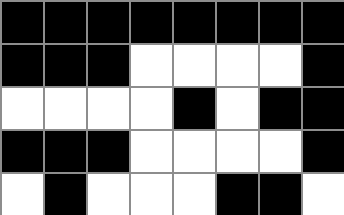[["black", "black", "black", "black", "black", "black", "black", "black"], ["black", "black", "black", "white", "white", "white", "white", "black"], ["white", "white", "white", "white", "black", "white", "black", "black"], ["black", "black", "black", "white", "white", "white", "white", "black"], ["white", "black", "white", "white", "white", "black", "black", "white"]]